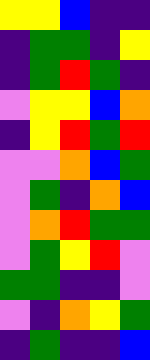[["yellow", "yellow", "blue", "indigo", "indigo"], ["indigo", "green", "green", "indigo", "yellow"], ["indigo", "green", "red", "green", "indigo"], ["violet", "yellow", "yellow", "blue", "orange"], ["indigo", "yellow", "red", "green", "red"], ["violet", "violet", "orange", "blue", "green"], ["violet", "green", "indigo", "orange", "blue"], ["violet", "orange", "red", "green", "green"], ["violet", "green", "yellow", "red", "violet"], ["green", "green", "indigo", "indigo", "violet"], ["violet", "indigo", "orange", "yellow", "green"], ["indigo", "green", "indigo", "indigo", "blue"]]